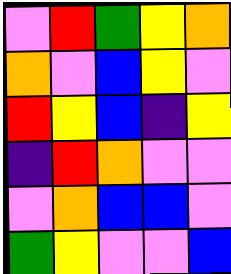[["violet", "red", "green", "yellow", "orange"], ["orange", "violet", "blue", "yellow", "violet"], ["red", "yellow", "blue", "indigo", "yellow"], ["indigo", "red", "orange", "violet", "violet"], ["violet", "orange", "blue", "blue", "violet"], ["green", "yellow", "violet", "violet", "blue"]]